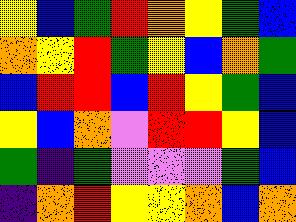[["yellow", "blue", "green", "red", "orange", "yellow", "green", "blue"], ["orange", "yellow", "red", "green", "yellow", "blue", "orange", "green"], ["blue", "red", "red", "blue", "red", "yellow", "green", "blue"], ["yellow", "blue", "orange", "violet", "red", "red", "yellow", "blue"], ["green", "indigo", "green", "violet", "violet", "violet", "green", "blue"], ["indigo", "orange", "red", "yellow", "yellow", "orange", "blue", "orange"]]